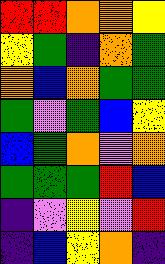[["red", "red", "orange", "orange", "yellow"], ["yellow", "green", "indigo", "orange", "green"], ["orange", "blue", "orange", "green", "green"], ["green", "violet", "green", "blue", "yellow"], ["blue", "green", "orange", "violet", "orange"], ["green", "green", "green", "red", "blue"], ["indigo", "violet", "yellow", "violet", "red"], ["indigo", "blue", "yellow", "orange", "indigo"]]